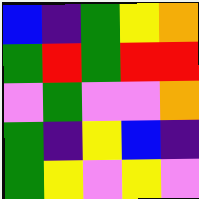[["blue", "indigo", "green", "yellow", "orange"], ["green", "red", "green", "red", "red"], ["violet", "green", "violet", "violet", "orange"], ["green", "indigo", "yellow", "blue", "indigo"], ["green", "yellow", "violet", "yellow", "violet"]]